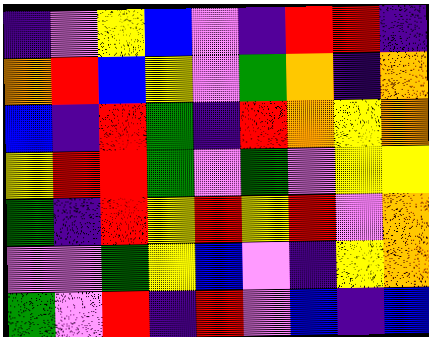[["indigo", "violet", "yellow", "blue", "violet", "indigo", "red", "red", "indigo"], ["orange", "red", "blue", "yellow", "violet", "green", "orange", "indigo", "orange"], ["blue", "indigo", "red", "green", "indigo", "red", "orange", "yellow", "orange"], ["yellow", "red", "red", "green", "violet", "green", "violet", "yellow", "yellow"], ["green", "indigo", "red", "yellow", "red", "yellow", "red", "violet", "orange"], ["violet", "violet", "green", "yellow", "blue", "violet", "indigo", "yellow", "orange"], ["green", "violet", "red", "indigo", "red", "violet", "blue", "indigo", "blue"]]